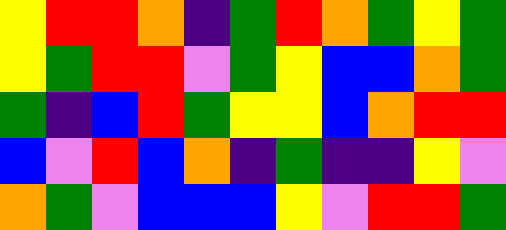[["yellow", "red", "red", "orange", "indigo", "green", "red", "orange", "green", "yellow", "green"], ["yellow", "green", "red", "red", "violet", "green", "yellow", "blue", "blue", "orange", "green"], ["green", "indigo", "blue", "red", "green", "yellow", "yellow", "blue", "orange", "red", "red"], ["blue", "violet", "red", "blue", "orange", "indigo", "green", "indigo", "indigo", "yellow", "violet"], ["orange", "green", "violet", "blue", "blue", "blue", "yellow", "violet", "red", "red", "green"]]